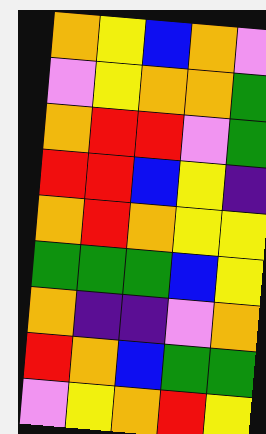[["orange", "yellow", "blue", "orange", "violet"], ["violet", "yellow", "orange", "orange", "green"], ["orange", "red", "red", "violet", "green"], ["red", "red", "blue", "yellow", "indigo"], ["orange", "red", "orange", "yellow", "yellow"], ["green", "green", "green", "blue", "yellow"], ["orange", "indigo", "indigo", "violet", "orange"], ["red", "orange", "blue", "green", "green"], ["violet", "yellow", "orange", "red", "yellow"]]